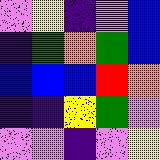[["violet", "yellow", "indigo", "violet", "blue"], ["indigo", "green", "orange", "green", "blue"], ["blue", "blue", "blue", "red", "orange"], ["indigo", "indigo", "yellow", "green", "violet"], ["violet", "violet", "indigo", "violet", "yellow"]]